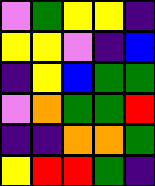[["violet", "green", "yellow", "yellow", "indigo"], ["yellow", "yellow", "violet", "indigo", "blue"], ["indigo", "yellow", "blue", "green", "green"], ["violet", "orange", "green", "green", "red"], ["indigo", "indigo", "orange", "orange", "green"], ["yellow", "red", "red", "green", "indigo"]]